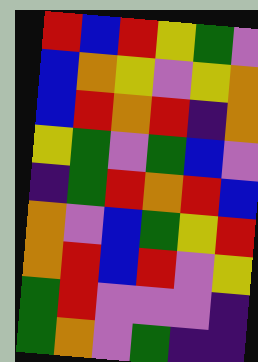[["red", "blue", "red", "yellow", "green", "violet"], ["blue", "orange", "yellow", "violet", "yellow", "orange"], ["blue", "red", "orange", "red", "indigo", "orange"], ["yellow", "green", "violet", "green", "blue", "violet"], ["indigo", "green", "red", "orange", "red", "blue"], ["orange", "violet", "blue", "green", "yellow", "red"], ["orange", "red", "blue", "red", "violet", "yellow"], ["green", "red", "violet", "violet", "violet", "indigo"], ["green", "orange", "violet", "green", "indigo", "indigo"]]